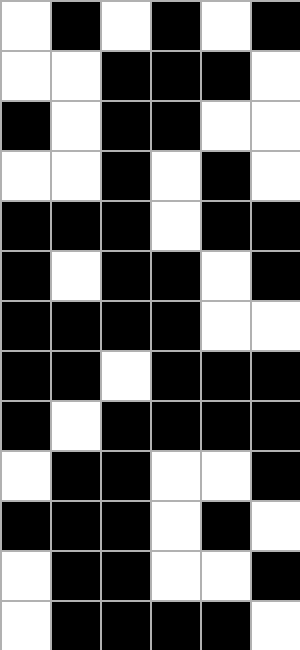[["white", "black", "white", "black", "white", "black"], ["white", "white", "black", "black", "black", "white"], ["black", "white", "black", "black", "white", "white"], ["white", "white", "black", "white", "black", "white"], ["black", "black", "black", "white", "black", "black"], ["black", "white", "black", "black", "white", "black"], ["black", "black", "black", "black", "white", "white"], ["black", "black", "white", "black", "black", "black"], ["black", "white", "black", "black", "black", "black"], ["white", "black", "black", "white", "white", "black"], ["black", "black", "black", "white", "black", "white"], ["white", "black", "black", "white", "white", "black"], ["white", "black", "black", "black", "black", "white"]]